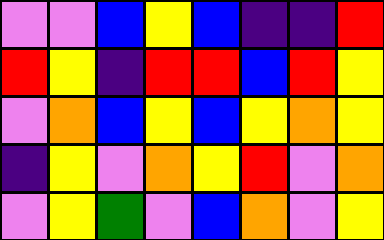[["violet", "violet", "blue", "yellow", "blue", "indigo", "indigo", "red"], ["red", "yellow", "indigo", "red", "red", "blue", "red", "yellow"], ["violet", "orange", "blue", "yellow", "blue", "yellow", "orange", "yellow"], ["indigo", "yellow", "violet", "orange", "yellow", "red", "violet", "orange"], ["violet", "yellow", "green", "violet", "blue", "orange", "violet", "yellow"]]